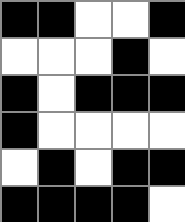[["black", "black", "white", "white", "black"], ["white", "white", "white", "black", "white"], ["black", "white", "black", "black", "black"], ["black", "white", "white", "white", "white"], ["white", "black", "white", "black", "black"], ["black", "black", "black", "black", "white"]]